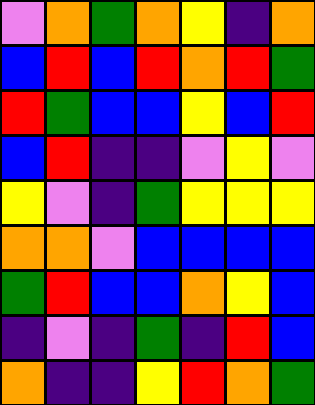[["violet", "orange", "green", "orange", "yellow", "indigo", "orange"], ["blue", "red", "blue", "red", "orange", "red", "green"], ["red", "green", "blue", "blue", "yellow", "blue", "red"], ["blue", "red", "indigo", "indigo", "violet", "yellow", "violet"], ["yellow", "violet", "indigo", "green", "yellow", "yellow", "yellow"], ["orange", "orange", "violet", "blue", "blue", "blue", "blue"], ["green", "red", "blue", "blue", "orange", "yellow", "blue"], ["indigo", "violet", "indigo", "green", "indigo", "red", "blue"], ["orange", "indigo", "indigo", "yellow", "red", "orange", "green"]]